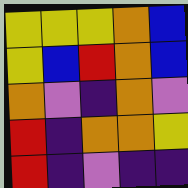[["yellow", "yellow", "yellow", "orange", "blue"], ["yellow", "blue", "red", "orange", "blue"], ["orange", "violet", "indigo", "orange", "violet"], ["red", "indigo", "orange", "orange", "yellow"], ["red", "indigo", "violet", "indigo", "indigo"]]